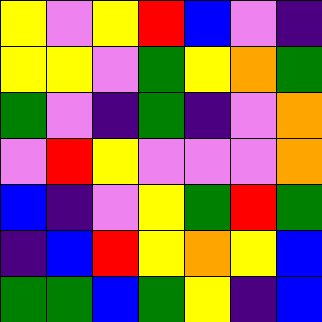[["yellow", "violet", "yellow", "red", "blue", "violet", "indigo"], ["yellow", "yellow", "violet", "green", "yellow", "orange", "green"], ["green", "violet", "indigo", "green", "indigo", "violet", "orange"], ["violet", "red", "yellow", "violet", "violet", "violet", "orange"], ["blue", "indigo", "violet", "yellow", "green", "red", "green"], ["indigo", "blue", "red", "yellow", "orange", "yellow", "blue"], ["green", "green", "blue", "green", "yellow", "indigo", "blue"]]